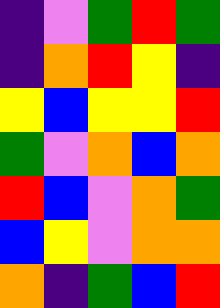[["indigo", "violet", "green", "red", "green"], ["indigo", "orange", "red", "yellow", "indigo"], ["yellow", "blue", "yellow", "yellow", "red"], ["green", "violet", "orange", "blue", "orange"], ["red", "blue", "violet", "orange", "green"], ["blue", "yellow", "violet", "orange", "orange"], ["orange", "indigo", "green", "blue", "red"]]